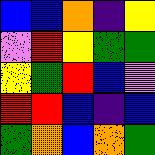[["blue", "blue", "orange", "indigo", "yellow"], ["violet", "red", "yellow", "green", "green"], ["yellow", "green", "red", "blue", "violet"], ["red", "red", "blue", "indigo", "blue"], ["green", "orange", "blue", "orange", "green"]]